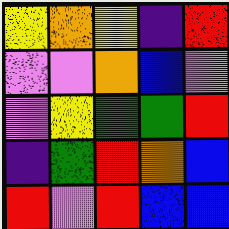[["yellow", "orange", "yellow", "indigo", "red"], ["violet", "violet", "orange", "blue", "violet"], ["violet", "yellow", "green", "green", "red"], ["indigo", "green", "red", "orange", "blue"], ["red", "violet", "red", "blue", "blue"]]